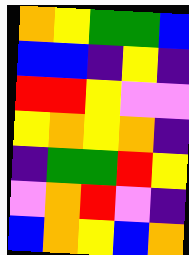[["orange", "yellow", "green", "green", "blue"], ["blue", "blue", "indigo", "yellow", "indigo"], ["red", "red", "yellow", "violet", "violet"], ["yellow", "orange", "yellow", "orange", "indigo"], ["indigo", "green", "green", "red", "yellow"], ["violet", "orange", "red", "violet", "indigo"], ["blue", "orange", "yellow", "blue", "orange"]]